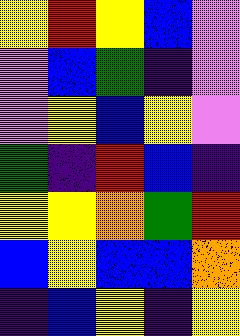[["yellow", "red", "yellow", "blue", "violet"], ["violet", "blue", "green", "indigo", "violet"], ["violet", "yellow", "blue", "yellow", "violet"], ["green", "indigo", "red", "blue", "indigo"], ["yellow", "yellow", "orange", "green", "red"], ["blue", "yellow", "blue", "blue", "orange"], ["indigo", "blue", "yellow", "indigo", "yellow"]]